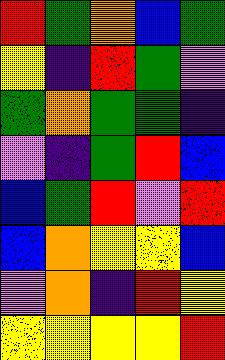[["red", "green", "orange", "blue", "green"], ["yellow", "indigo", "red", "green", "violet"], ["green", "orange", "green", "green", "indigo"], ["violet", "indigo", "green", "red", "blue"], ["blue", "green", "red", "violet", "red"], ["blue", "orange", "yellow", "yellow", "blue"], ["violet", "orange", "indigo", "red", "yellow"], ["yellow", "yellow", "yellow", "yellow", "red"]]